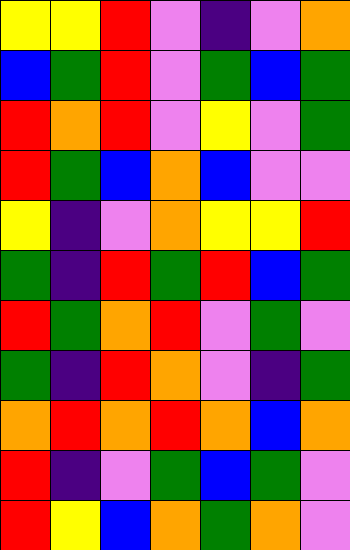[["yellow", "yellow", "red", "violet", "indigo", "violet", "orange"], ["blue", "green", "red", "violet", "green", "blue", "green"], ["red", "orange", "red", "violet", "yellow", "violet", "green"], ["red", "green", "blue", "orange", "blue", "violet", "violet"], ["yellow", "indigo", "violet", "orange", "yellow", "yellow", "red"], ["green", "indigo", "red", "green", "red", "blue", "green"], ["red", "green", "orange", "red", "violet", "green", "violet"], ["green", "indigo", "red", "orange", "violet", "indigo", "green"], ["orange", "red", "orange", "red", "orange", "blue", "orange"], ["red", "indigo", "violet", "green", "blue", "green", "violet"], ["red", "yellow", "blue", "orange", "green", "orange", "violet"]]